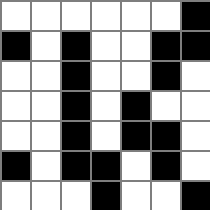[["white", "white", "white", "white", "white", "white", "black"], ["black", "white", "black", "white", "white", "black", "black"], ["white", "white", "black", "white", "white", "black", "white"], ["white", "white", "black", "white", "black", "white", "white"], ["white", "white", "black", "white", "black", "black", "white"], ["black", "white", "black", "black", "white", "black", "white"], ["white", "white", "white", "black", "white", "white", "black"]]